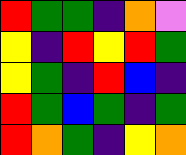[["red", "green", "green", "indigo", "orange", "violet"], ["yellow", "indigo", "red", "yellow", "red", "green"], ["yellow", "green", "indigo", "red", "blue", "indigo"], ["red", "green", "blue", "green", "indigo", "green"], ["red", "orange", "green", "indigo", "yellow", "orange"]]